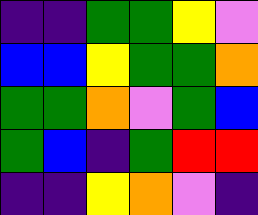[["indigo", "indigo", "green", "green", "yellow", "violet"], ["blue", "blue", "yellow", "green", "green", "orange"], ["green", "green", "orange", "violet", "green", "blue"], ["green", "blue", "indigo", "green", "red", "red"], ["indigo", "indigo", "yellow", "orange", "violet", "indigo"]]